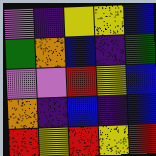[["violet", "indigo", "yellow", "yellow", "blue"], ["green", "orange", "blue", "indigo", "green"], ["violet", "violet", "red", "yellow", "blue"], ["orange", "indigo", "blue", "indigo", "blue"], ["red", "yellow", "red", "yellow", "red"]]